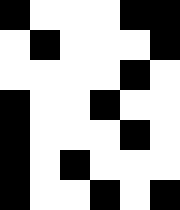[["black", "white", "white", "white", "black", "black"], ["white", "black", "white", "white", "white", "black"], ["white", "white", "white", "white", "black", "white"], ["black", "white", "white", "black", "white", "white"], ["black", "white", "white", "white", "black", "white"], ["black", "white", "black", "white", "white", "white"], ["black", "white", "white", "black", "white", "black"]]